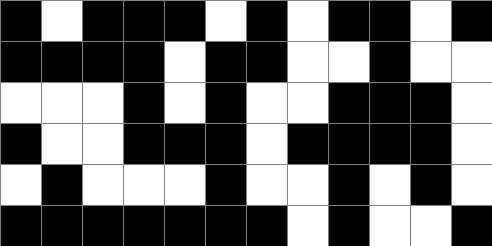[["black", "white", "black", "black", "black", "white", "black", "white", "black", "black", "white", "black"], ["black", "black", "black", "black", "white", "black", "black", "white", "white", "black", "white", "white"], ["white", "white", "white", "black", "white", "black", "white", "white", "black", "black", "black", "white"], ["black", "white", "white", "black", "black", "black", "white", "black", "black", "black", "black", "white"], ["white", "black", "white", "white", "white", "black", "white", "white", "black", "white", "black", "white"], ["black", "black", "black", "black", "black", "black", "black", "white", "black", "white", "white", "black"]]